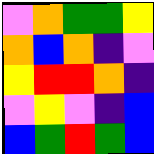[["violet", "orange", "green", "green", "yellow"], ["orange", "blue", "orange", "indigo", "violet"], ["yellow", "red", "red", "orange", "indigo"], ["violet", "yellow", "violet", "indigo", "blue"], ["blue", "green", "red", "green", "blue"]]